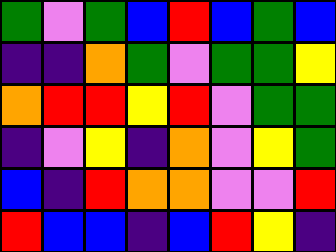[["green", "violet", "green", "blue", "red", "blue", "green", "blue"], ["indigo", "indigo", "orange", "green", "violet", "green", "green", "yellow"], ["orange", "red", "red", "yellow", "red", "violet", "green", "green"], ["indigo", "violet", "yellow", "indigo", "orange", "violet", "yellow", "green"], ["blue", "indigo", "red", "orange", "orange", "violet", "violet", "red"], ["red", "blue", "blue", "indigo", "blue", "red", "yellow", "indigo"]]